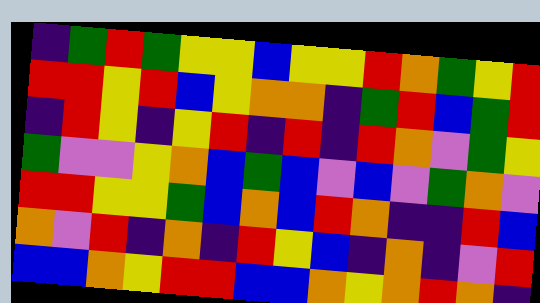[["indigo", "green", "red", "green", "yellow", "yellow", "blue", "yellow", "yellow", "red", "orange", "green", "yellow", "red"], ["red", "red", "yellow", "red", "blue", "yellow", "orange", "orange", "indigo", "green", "red", "blue", "green", "red"], ["indigo", "red", "yellow", "indigo", "yellow", "red", "indigo", "red", "indigo", "red", "orange", "violet", "green", "yellow"], ["green", "violet", "violet", "yellow", "orange", "blue", "green", "blue", "violet", "blue", "violet", "green", "orange", "violet"], ["red", "red", "yellow", "yellow", "green", "blue", "orange", "blue", "red", "orange", "indigo", "indigo", "red", "blue"], ["orange", "violet", "red", "indigo", "orange", "indigo", "red", "yellow", "blue", "indigo", "orange", "indigo", "violet", "red"], ["blue", "blue", "orange", "yellow", "red", "red", "blue", "blue", "orange", "yellow", "orange", "red", "orange", "indigo"]]